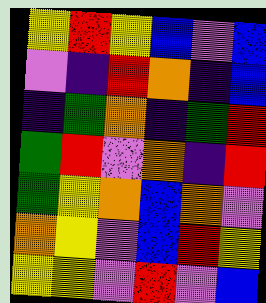[["yellow", "red", "yellow", "blue", "violet", "blue"], ["violet", "indigo", "red", "orange", "indigo", "blue"], ["indigo", "green", "orange", "indigo", "green", "red"], ["green", "red", "violet", "orange", "indigo", "red"], ["green", "yellow", "orange", "blue", "orange", "violet"], ["orange", "yellow", "violet", "blue", "red", "yellow"], ["yellow", "yellow", "violet", "red", "violet", "blue"]]